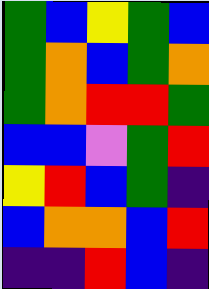[["green", "blue", "yellow", "green", "blue"], ["green", "orange", "blue", "green", "orange"], ["green", "orange", "red", "red", "green"], ["blue", "blue", "violet", "green", "red"], ["yellow", "red", "blue", "green", "indigo"], ["blue", "orange", "orange", "blue", "red"], ["indigo", "indigo", "red", "blue", "indigo"]]